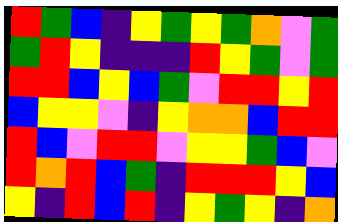[["red", "green", "blue", "indigo", "yellow", "green", "yellow", "green", "orange", "violet", "green"], ["green", "red", "yellow", "indigo", "indigo", "indigo", "red", "yellow", "green", "violet", "green"], ["red", "red", "blue", "yellow", "blue", "green", "violet", "red", "red", "yellow", "red"], ["blue", "yellow", "yellow", "violet", "indigo", "yellow", "orange", "orange", "blue", "red", "red"], ["red", "blue", "violet", "red", "red", "violet", "yellow", "yellow", "green", "blue", "violet"], ["red", "orange", "red", "blue", "green", "indigo", "red", "red", "red", "yellow", "blue"], ["yellow", "indigo", "red", "blue", "red", "indigo", "yellow", "green", "yellow", "indigo", "orange"]]